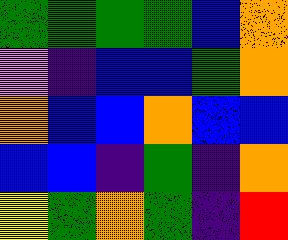[["green", "green", "green", "green", "blue", "orange"], ["violet", "indigo", "blue", "blue", "green", "orange"], ["orange", "blue", "blue", "orange", "blue", "blue"], ["blue", "blue", "indigo", "green", "indigo", "orange"], ["yellow", "green", "orange", "green", "indigo", "red"]]